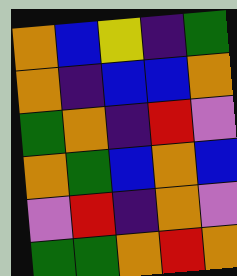[["orange", "blue", "yellow", "indigo", "green"], ["orange", "indigo", "blue", "blue", "orange"], ["green", "orange", "indigo", "red", "violet"], ["orange", "green", "blue", "orange", "blue"], ["violet", "red", "indigo", "orange", "violet"], ["green", "green", "orange", "red", "orange"]]